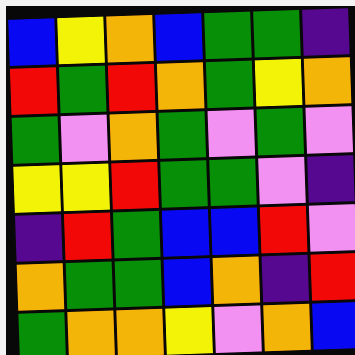[["blue", "yellow", "orange", "blue", "green", "green", "indigo"], ["red", "green", "red", "orange", "green", "yellow", "orange"], ["green", "violet", "orange", "green", "violet", "green", "violet"], ["yellow", "yellow", "red", "green", "green", "violet", "indigo"], ["indigo", "red", "green", "blue", "blue", "red", "violet"], ["orange", "green", "green", "blue", "orange", "indigo", "red"], ["green", "orange", "orange", "yellow", "violet", "orange", "blue"]]